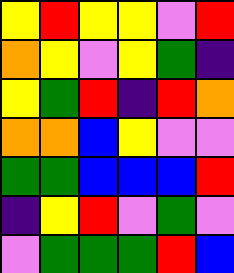[["yellow", "red", "yellow", "yellow", "violet", "red"], ["orange", "yellow", "violet", "yellow", "green", "indigo"], ["yellow", "green", "red", "indigo", "red", "orange"], ["orange", "orange", "blue", "yellow", "violet", "violet"], ["green", "green", "blue", "blue", "blue", "red"], ["indigo", "yellow", "red", "violet", "green", "violet"], ["violet", "green", "green", "green", "red", "blue"]]